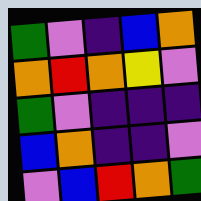[["green", "violet", "indigo", "blue", "orange"], ["orange", "red", "orange", "yellow", "violet"], ["green", "violet", "indigo", "indigo", "indigo"], ["blue", "orange", "indigo", "indigo", "violet"], ["violet", "blue", "red", "orange", "green"]]